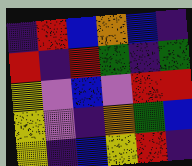[["indigo", "red", "blue", "orange", "blue", "indigo"], ["red", "indigo", "red", "green", "indigo", "green"], ["yellow", "violet", "blue", "violet", "red", "red"], ["yellow", "violet", "indigo", "orange", "green", "blue"], ["yellow", "indigo", "blue", "yellow", "red", "indigo"]]